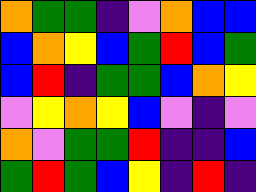[["orange", "green", "green", "indigo", "violet", "orange", "blue", "blue"], ["blue", "orange", "yellow", "blue", "green", "red", "blue", "green"], ["blue", "red", "indigo", "green", "green", "blue", "orange", "yellow"], ["violet", "yellow", "orange", "yellow", "blue", "violet", "indigo", "violet"], ["orange", "violet", "green", "green", "red", "indigo", "indigo", "blue"], ["green", "red", "green", "blue", "yellow", "indigo", "red", "indigo"]]